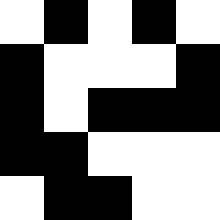[["white", "black", "white", "black", "white"], ["black", "white", "white", "white", "black"], ["black", "white", "black", "black", "black"], ["black", "black", "white", "white", "white"], ["white", "black", "black", "white", "white"]]